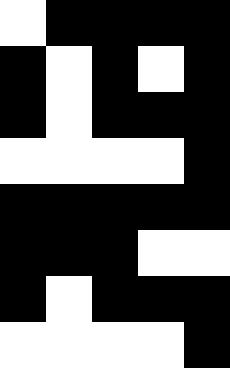[["white", "black", "black", "black", "black"], ["black", "white", "black", "white", "black"], ["black", "white", "black", "black", "black"], ["white", "white", "white", "white", "black"], ["black", "black", "black", "black", "black"], ["black", "black", "black", "white", "white"], ["black", "white", "black", "black", "black"], ["white", "white", "white", "white", "black"]]